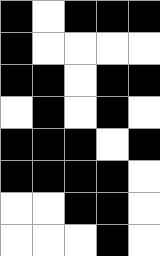[["black", "white", "black", "black", "black"], ["black", "white", "white", "white", "white"], ["black", "black", "white", "black", "black"], ["white", "black", "white", "black", "white"], ["black", "black", "black", "white", "black"], ["black", "black", "black", "black", "white"], ["white", "white", "black", "black", "white"], ["white", "white", "white", "black", "white"]]